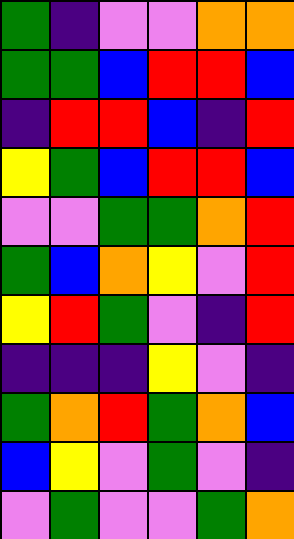[["green", "indigo", "violet", "violet", "orange", "orange"], ["green", "green", "blue", "red", "red", "blue"], ["indigo", "red", "red", "blue", "indigo", "red"], ["yellow", "green", "blue", "red", "red", "blue"], ["violet", "violet", "green", "green", "orange", "red"], ["green", "blue", "orange", "yellow", "violet", "red"], ["yellow", "red", "green", "violet", "indigo", "red"], ["indigo", "indigo", "indigo", "yellow", "violet", "indigo"], ["green", "orange", "red", "green", "orange", "blue"], ["blue", "yellow", "violet", "green", "violet", "indigo"], ["violet", "green", "violet", "violet", "green", "orange"]]